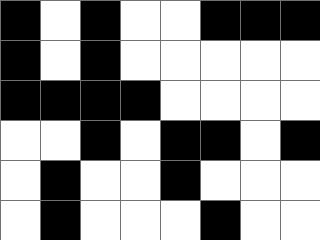[["black", "white", "black", "white", "white", "black", "black", "black"], ["black", "white", "black", "white", "white", "white", "white", "white"], ["black", "black", "black", "black", "white", "white", "white", "white"], ["white", "white", "black", "white", "black", "black", "white", "black"], ["white", "black", "white", "white", "black", "white", "white", "white"], ["white", "black", "white", "white", "white", "black", "white", "white"]]